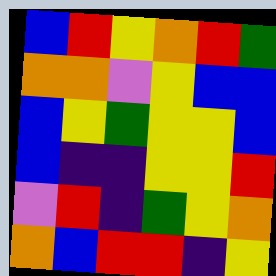[["blue", "red", "yellow", "orange", "red", "green"], ["orange", "orange", "violet", "yellow", "blue", "blue"], ["blue", "yellow", "green", "yellow", "yellow", "blue"], ["blue", "indigo", "indigo", "yellow", "yellow", "red"], ["violet", "red", "indigo", "green", "yellow", "orange"], ["orange", "blue", "red", "red", "indigo", "yellow"]]